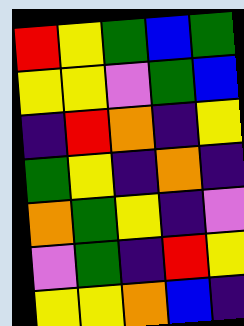[["red", "yellow", "green", "blue", "green"], ["yellow", "yellow", "violet", "green", "blue"], ["indigo", "red", "orange", "indigo", "yellow"], ["green", "yellow", "indigo", "orange", "indigo"], ["orange", "green", "yellow", "indigo", "violet"], ["violet", "green", "indigo", "red", "yellow"], ["yellow", "yellow", "orange", "blue", "indigo"]]